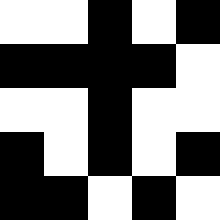[["white", "white", "black", "white", "black"], ["black", "black", "black", "black", "white"], ["white", "white", "black", "white", "white"], ["black", "white", "black", "white", "black"], ["black", "black", "white", "black", "white"]]